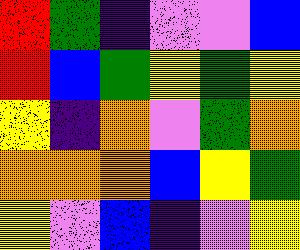[["red", "green", "indigo", "violet", "violet", "blue"], ["red", "blue", "green", "yellow", "green", "yellow"], ["yellow", "indigo", "orange", "violet", "green", "orange"], ["orange", "orange", "orange", "blue", "yellow", "green"], ["yellow", "violet", "blue", "indigo", "violet", "yellow"]]